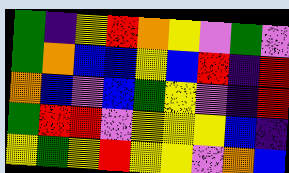[["green", "indigo", "yellow", "red", "orange", "yellow", "violet", "green", "violet"], ["green", "orange", "blue", "blue", "yellow", "blue", "red", "indigo", "red"], ["orange", "blue", "violet", "blue", "green", "yellow", "violet", "indigo", "red"], ["green", "red", "red", "violet", "yellow", "yellow", "yellow", "blue", "indigo"], ["yellow", "green", "yellow", "red", "yellow", "yellow", "violet", "orange", "blue"]]